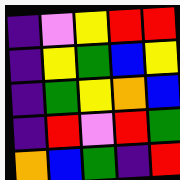[["indigo", "violet", "yellow", "red", "red"], ["indigo", "yellow", "green", "blue", "yellow"], ["indigo", "green", "yellow", "orange", "blue"], ["indigo", "red", "violet", "red", "green"], ["orange", "blue", "green", "indigo", "red"]]